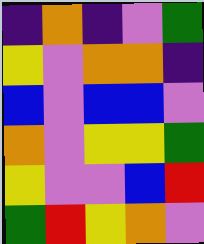[["indigo", "orange", "indigo", "violet", "green"], ["yellow", "violet", "orange", "orange", "indigo"], ["blue", "violet", "blue", "blue", "violet"], ["orange", "violet", "yellow", "yellow", "green"], ["yellow", "violet", "violet", "blue", "red"], ["green", "red", "yellow", "orange", "violet"]]